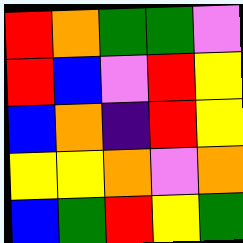[["red", "orange", "green", "green", "violet"], ["red", "blue", "violet", "red", "yellow"], ["blue", "orange", "indigo", "red", "yellow"], ["yellow", "yellow", "orange", "violet", "orange"], ["blue", "green", "red", "yellow", "green"]]